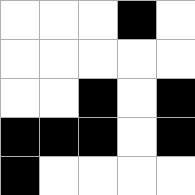[["white", "white", "white", "black", "white"], ["white", "white", "white", "white", "white"], ["white", "white", "black", "white", "black"], ["black", "black", "black", "white", "black"], ["black", "white", "white", "white", "white"]]